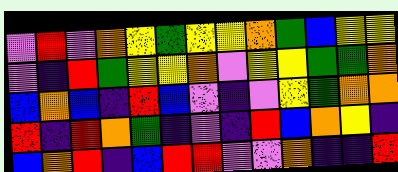[["violet", "red", "violet", "orange", "yellow", "green", "yellow", "yellow", "orange", "green", "blue", "yellow", "yellow"], ["violet", "indigo", "red", "green", "yellow", "yellow", "orange", "violet", "yellow", "yellow", "green", "green", "orange"], ["blue", "orange", "blue", "indigo", "red", "blue", "violet", "indigo", "violet", "yellow", "green", "orange", "orange"], ["red", "indigo", "red", "orange", "green", "indigo", "violet", "indigo", "red", "blue", "orange", "yellow", "indigo"], ["blue", "orange", "red", "indigo", "blue", "red", "red", "violet", "violet", "orange", "indigo", "indigo", "red"]]